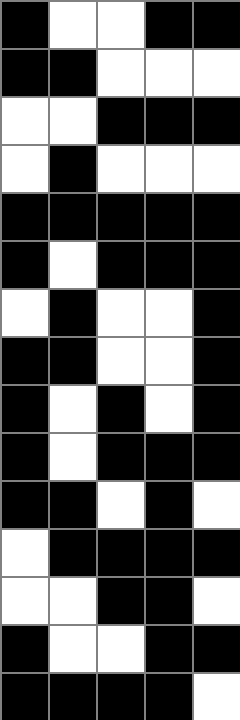[["black", "white", "white", "black", "black"], ["black", "black", "white", "white", "white"], ["white", "white", "black", "black", "black"], ["white", "black", "white", "white", "white"], ["black", "black", "black", "black", "black"], ["black", "white", "black", "black", "black"], ["white", "black", "white", "white", "black"], ["black", "black", "white", "white", "black"], ["black", "white", "black", "white", "black"], ["black", "white", "black", "black", "black"], ["black", "black", "white", "black", "white"], ["white", "black", "black", "black", "black"], ["white", "white", "black", "black", "white"], ["black", "white", "white", "black", "black"], ["black", "black", "black", "black", "white"]]